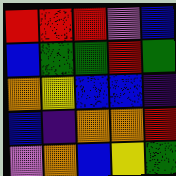[["red", "red", "red", "violet", "blue"], ["blue", "green", "green", "red", "green"], ["orange", "yellow", "blue", "blue", "indigo"], ["blue", "indigo", "orange", "orange", "red"], ["violet", "orange", "blue", "yellow", "green"]]